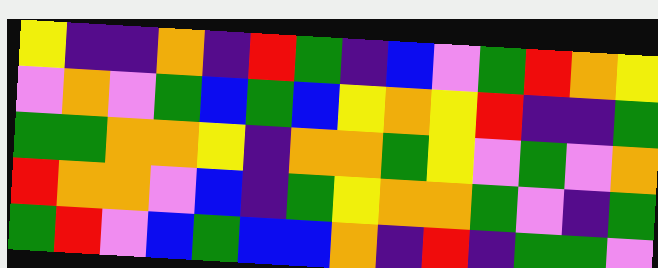[["yellow", "indigo", "indigo", "orange", "indigo", "red", "green", "indigo", "blue", "violet", "green", "red", "orange", "yellow"], ["violet", "orange", "violet", "green", "blue", "green", "blue", "yellow", "orange", "yellow", "red", "indigo", "indigo", "green"], ["green", "green", "orange", "orange", "yellow", "indigo", "orange", "orange", "green", "yellow", "violet", "green", "violet", "orange"], ["red", "orange", "orange", "violet", "blue", "indigo", "green", "yellow", "orange", "orange", "green", "violet", "indigo", "green"], ["green", "red", "violet", "blue", "green", "blue", "blue", "orange", "indigo", "red", "indigo", "green", "green", "violet"]]